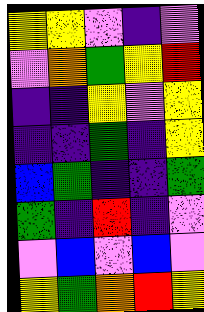[["yellow", "yellow", "violet", "indigo", "violet"], ["violet", "orange", "green", "yellow", "red"], ["indigo", "indigo", "yellow", "violet", "yellow"], ["indigo", "indigo", "green", "indigo", "yellow"], ["blue", "green", "indigo", "indigo", "green"], ["green", "indigo", "red", "indigo", "violet"], ["violet", "blue", "violet", "blue", "violet"], ["yellow", "green", "orange", "red", "yellow"]]